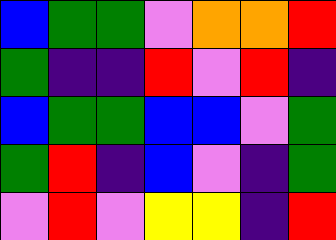[["blue", "green", "green", "violet", "orange", "orange", "red"], ["green", "indigo", "indigo", "red", "violet", "red", "indigo"], ["blue", "green", "green", "blue", "blue", "violet", "green"], ["green", "red", "indigo", "blue", "violet", "indigo", "green"], ["violet", "red", "violet", "yellow", "yellow", "indigo", "red"]]